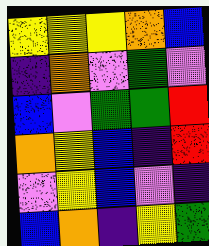[["yellow", "yellow", "yellow", "orange", "blue"], ["indigo", "orange", "violet", "green", "violet"], ["blue", "violet", "green", "green", "red"], ["orange", "yellow", "blue", "indigo", "red"], ["violet", "yellow", "blue", "violet", "indigo"], ["blue", "orange", "indigo", "yellow", "green"]]